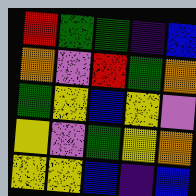[["red", "green", "green", "indigo", "blue"], ["orange", "violet", "red", "green", "orange"], ["green", "yellow", "blue", "yellow", "violet"], ["yellow", "violet", "green", "yellow", "orange"], ["yellow", "yellow", "blue", "indigo", "blue"]]